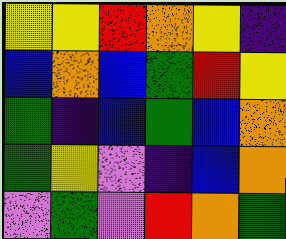[["yellow", "yellow", "red", "orange", "yellow", "indigo"], ["blue", "orange", "blue", "green", "red", "yellow"], ["green", "indigo", "blue", "green", "blue", "orange"], ["green", "yellow", "violet", "indigo", "blue", "orange"], ["violet", "green", "violet", "red", "orange", "green"]]